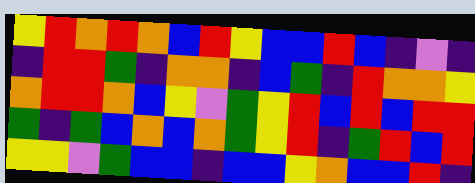[["yellow", "red", "orange", "red", "orange", "blue", "red", "yellow", "blue", "blue", "red", "blue", "indigo", "violet", "indigo"], ["indigo", "red", "red", "green", "indigo", "orange", "orange", "indigo", "blue", "green", "indigo", "red", "orange", "orange", "yellow"], ["orange", "red", "red", "orange", "blue", "yellow", "violet", "green", "yellow", "red", "blue", "red", "blue", "red", "red"], ["green", "indigo", "green", "blue", "orange", "blue", "orange", "green", "yellow", "red", "indigo", "green", "red", "blue", "red"], ["yellow", "yellow", "violet", "green", "blue", "blue", "indigo", "blue", "blue", "yellow", "orange", "blue", "blue", "red", "indigo"]]